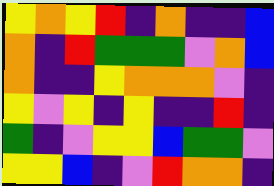[["yellow", "orange", "yellow", "red", "indigo", "orange", "indigo", "indigo", "blue"], ["orange", "indigo", "red", "green", "green", "green", "violet", "orange", "blue"], ["orange", "indigo", "indigo", "yellow", "orange", "orange", "orange", "violet", "indigo"], ["yellow", "violet", "yellow", "indigo", "yellow", "indigo", "indigo", "red", "indigo"], ["green", "indigo", "violet", "yellow", "yellow", "blue", "green", "green", "violet"], ["yellow", "yellow", "blue", "indigo", "violet", "red", "orange", "orange", "indigo"]]